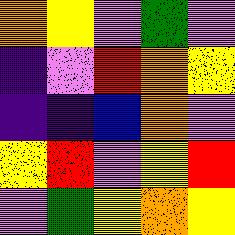[["orange", "yellow", "violet", "green", "violet"], ["indigo", "violet", "red", "orange", "yellow"], ["indigo", "indigo", "blue", "orange", "violet"], ["yellow", "red", "violet", "yellow", "red"], ["violet", "green", "yellow", "orange", "yellow"]]